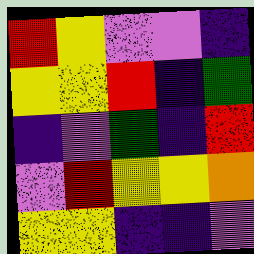[["red", "yellow", "violet", "violet", "indigo"], ["yellow", "yellow", "red", "indigo", "green"], ["indigo", "violet", "green", "indigo", "red"], ["violet", "red", "yellow", "yellow", "orange"], ["yellow", "yellow", "indigo", "indigo", "violet"]]